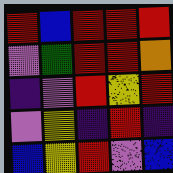[["red", "blue", "red", "red", "red"], ["violet", "green", "red", "red", "orange"], ["indigo", "violet", "red", "yellow", "red"], ["violet", "yellow", "indigo", "red", "indigo"], ["blue", "yellow", "red", "violet", "blue"]]